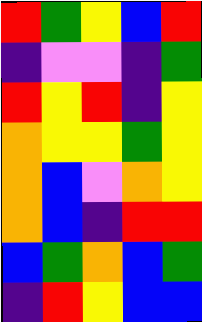[["red", "green", "yellow", "blue", "red"], ["indigo", "violet", "violet", "indigo", "green"], ["red", "yellow", "red", "indigo", "yellow"], ["orange", "yellow", "yellow", "green", "yellow"], ["orange", "blue", "violet", "orange", "yellow"], ["orange", "blue", "indigo", "red", "red"], ["blue", "green", "orange", "blue", "green"], ["indigo", "red", "yellow", "blue", "blue"]]